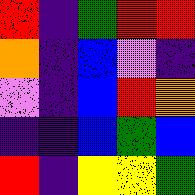[["red", "indigo", "green", "red", "red"], ["orange", "indigo", "blue", "violet", "indigo"], ["violet", "indigo", "blue", "red", "orange"], ["indigo", "indigo", "blue", "green", "blue"], ["red", "indigo", "yellow", "yellow", "green"]]